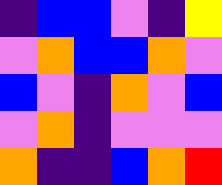[["indigo", "blue", "blue", "violet", "indigo", "yellow"], ["violet", "orange", "blue", "blue", "orange", "violet"], ["blue", "violet", "indigo", "orange", "violet", "blue"], ["violet", "orange", "indigo", "violet", "violet", "violet"], ["orange", "indigo", "indigo", "blue", "orange", "red"]]